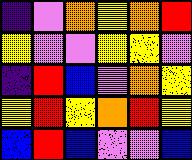[["indigo", "violet", "orange", "yellow", "orange", "red"], ["yellow", "violet", "violet", "yellow", "yellow", "violet"], ["indigo", "red", "blue", "violet", "orange", "yellow"], ["yellow", "red", "yellow", "orange", "red", "yellow"], ["blue", "red", "blue", "violet", "violet", "blue"]]